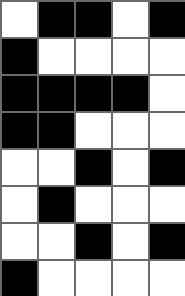[["white", "black", "black", "white", "black"], ["black", "white", "white", "white", "white"], ["black", "black", "black", "black", "white"], ["black", "black", "white", "white", "white"], ["white", "white", "black", "white", "black"], ["white", "black", "white", "white", "white"], ["white", "white", "black", "white", "black"], ["black", "white", "white", "white", "white"]]